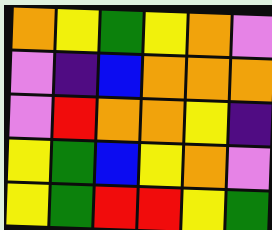[["orange", "yellow", "green", "yellow", "orange", "violet"], ["violet", "indigo", "blue", "orange", "orange", "orange"], ["violet", "red", "orange", "orange", "yellow", "indigo"], ["yellow", "green", "blue", "yellow", "orange", "violet"], ["yellow", "green", "red", "red", "yellow", "green"]]